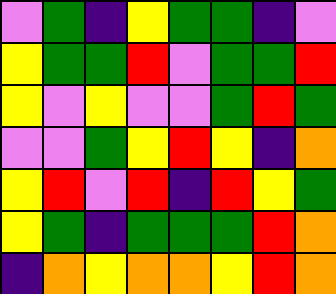[["violet", "green", "indigo", "yellow", "green", "green", "indigo", "violet"], ["yellow", "green", "green", "red", "violet", "green", "green", "red"], ["yellow", "violet", "yellow", "violet", "violet", "green", "red", "green"], ["violet", "violet", "green", "yellow", "red", "yellow", "indigo", "orange"], ["yellow", "red", "violet", "red", "indigo", "red", "yellow", "green"], ["yellow", "green", "indigo", "green", "green", "green", "red", "orange"], ["indigo", "orange", "yellow", "orange", "orange", "yellow", "red", "orange"]]